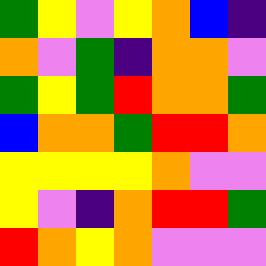[["green", "yellow", "violet", "yellow", "orange", "blue", "indigo"], ["orange", "violet", "green", "indigo", "orange", "orange", "violet"], ["green", "yellow", "green", "red", "orange", "orange", "green"], ["blue", "orange", "orange", "green", "red", "red", "orange"], ["yellow", "yellow", "yellow", "yellow", "orange", "violet", "violet"], ["yellow", "violet", "indigo", "orange", "red", "red", "green"], ["red", "orange", "yellow", "orange", "violet", "violet", "violet"]]